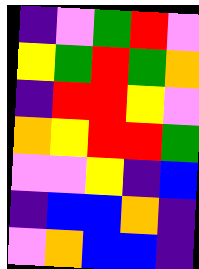[["indigo", "violet", "green", "red", "violet"], ["yellow", "green", "red", "green", "orange"], ["indigo", "red", "red", "yellow", "violet"], ["orange", "yellow", "red", "red", "green"], ["violet", "violet", "yellow", "indigo", "blue"], ["indigo", "blue", "blue", "orange", "indigo"], ["violet", "orange", "blue", "blue", "indigo"]]